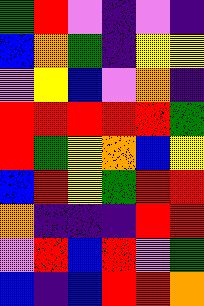[["green", "red", "violet", "indigo", "violet", "indigo"], ["blue", "orange", "green", "indigo", "yellow", "yellow"], ["violet", "yellow", "blue", "violet", "orange", "indigo"], ["red", "red", "red", "red", "red", "green"], ["red", "green", "yellow", "orange", "blue", "yellow"], ["blue", "red", "yellow", "green", "red", "red"], ["orange", "indigo", "indigo", "indigo", "red", "red"], ["violet", "red", "blue", "red", "violet", "green"], ["blue", "indigo", "blue", "red", "red", "orange"]]